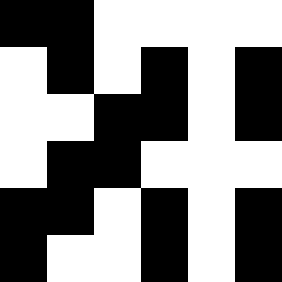[["black", "black", "white", "white", "white", "white"], ["white", "black", "white", "black", "white", "black"], ["white", "white", "black", "black", "white", "black"], ["white", "black", "black", "white", "white", "white"], ["black", "black", "white", "black", "white", "black"], ["black", "white", "white", "black", "white", "black"]]